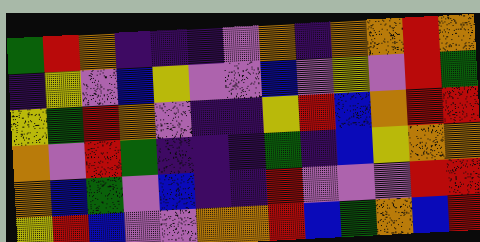[["green", "red", "orange", "indigo", "indigo", "indigo", "violet", "orange", "indigo", "orange", "orange", "red", "orange"], ["indigo", "yellow", "violet", "blue", "yellow", "violet", "violet", "blue", "violet", "yellow", "violet", "red", "green"], ["yellow", "green", "red", "orange", "violet", "indigo", "indigo", "yellow", "red", "blue", "orange", "red", "red"], ["orange", "violet", "red", "green", "indigo", "indigo", "indigo", "green", "indigo", "blue", "yellow", "orange", "orange"], ["orange", "blue", "green", "violet", "blue", "indigo", "indigo", "red", "violet", "violet", "violet", "red", "red"], ["yellow", "red", "blue", "violet", "violet", "orange", "orange", "red", "blue", "green", "orange", "blue", "red"]]